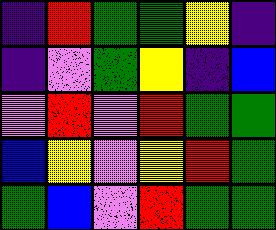[["indigo", "red", "green", "green", "yellow", "indigo"], ["indigo", "violet", "green", "yellow", "indigo", "blue"], ["violet", "red", "violet", "red", "green", "green"], ["blue", "yellow", "violet", "yellow", "red", "green"], ["green", "blue", "violet", "red", "green", "green"]]